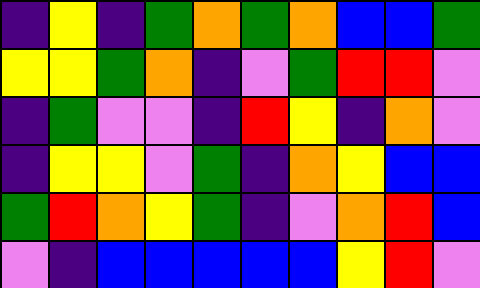[["indigo", "yellow", "indigo", "green", "orange", "green", "orange", "blue", "blue", "green"], ["yellow", "yellow", "green", "orange", "indigo", "violet", "green", "red", "red", "violet"], ["indigo", "green", "violet", "violet", "indigo", "red", "yellow", "indigo", "orange", "violet"], ["indigo", "yellow", "yellow", "violet", "green", "indigo", "orange", "yellow", "blue", "blue"], ["green", "red", "orange", "yellow", "green", "indigo", "violet", "orange", "red", "blue"], ["violet", "indigo", "blue", "blue", "blue", "blue", "blue", "yellow", "red", "violet"]]